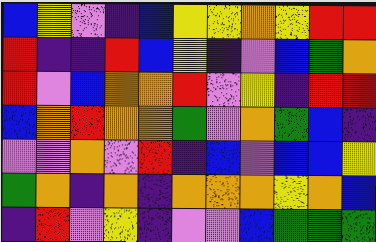[["blue", "yellow", "violet", "indigo", "blue", "yellow", "yellow", "orange", "yellow", "red", "red"], ["red", "indigo", "indigo", "red", "blue", "yellow", "indigo", "violet", "blue", "green", "orange"], ["red", "violet", "blue", "orange", "orange", "red", "violet", "yellow", "indigo", "red", "red"], ["blue", "orange", "red", "orange", "orange", "green", "violet", "orange", "green", "blue", "indigo"], ["violet", "violet", "orange", "violet", "red", "indigo", "blue", "violet", "blue", "blue", "yellow"], ["green", "orange", "indigo", "orange", "indigo", "orange", "orange", "orange", "yellow", "orange", "blue"], ["indigo", "red", "violet", "yellow", "indigo", "violet", "violet", "blue", "green", "green", "green"]]